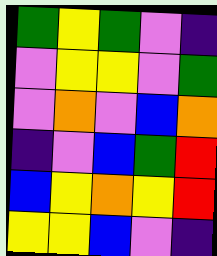[["green", "yellow", "green", "violet", "indigo"], ["violet", "yellow", "yellow", "violet", "green"], ["violet", "orange", "violet", "blue", "orange"], ["indigo", "violet", "blue", "green", "red"], ["blue", "yellow", "orange", "yellow", "red"], ["yellow", "yellow", "blue", "violet", "indigo"]]